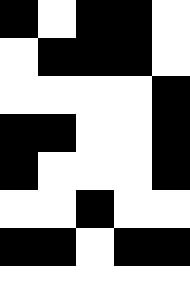[["black", "white", "black", "black", "white"], ["white", "black", "black", "black", "white"], ["white", "white", "white", "white", "black"], ["black", "black", "white", "white", "black"], ["black", "white", "white", "white", "black"], ["white", "white", "black", "white", "white"], ["black", "black", "white", "black", "black"], ["white", "white", "white", "white", "white"]]